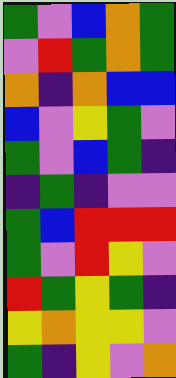[["green", "violet", "blue", "orange", "green"], ["violet", "red", "green", "orange", "green"], ["orange", "indigo", "orange", "blue", "blue"], ["blue", "violet", "yellow", "green", "violet"], ["green", "violet", "blue", "green", "indigo"], ["indigo", "green", "indigo", "violet", "violet"], ["green", "blue", "red", "red", "red"], ["green", "violet", "red", "yellow", "violet"], ["red", "green", "yellow", "green", "indigo"], ["yellow", "orange", "yellow", "yellow", "violet"], ["green", "indigo", "yellow", "violet", "orange"]]